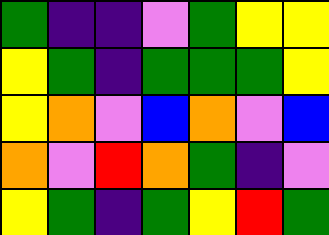[["green", "indigo", "indigo", "violet", "green", "yellow", "yellow"], ["yellow", "green", "indigo", "green", "green", "green", "yellow"], ["yellow", "orange", "violet", "blue", "orange", "violet", "blue"], ["orange", "violet", "red", "orange", "green", "indigo", "violet"], ["yellow", "green", "indigo", "green", "yellow", "red", "green"]]